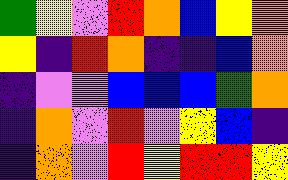[["green", "yellow", "violet", "red", "orange", "blue", "yellow", "orange"], ["yellow", "indigo", "red", "orange", "indigo", "indigo", "blue", "orange"], ["indigo", "violet", "violet", "blue", "blue", "blue", "green", "orange"], ["indigo", "orange", "violet", "red", "violet", "yellow", "blue", "indigo"], ["indigo", "orange", "violet", "red", "yellow", "red", "red", "yellow"]]